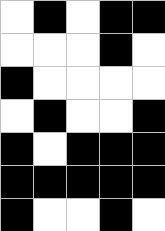[["white", "black", "white", "black", "black"], ["white", "white", "white", "black", "white"], ["black", "white", "white", "white", "white"], ["white", "black", "white", "white", "black"], ["black", "white", "black", "black", "black"], ["black", "black", "black", "black", "black"], ["black", "white", "white", "black", "white"]]